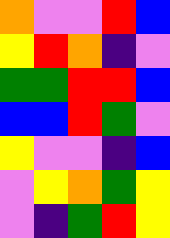[["orange", "violet", "violet", "red", "blue"], ["yellow", "red", "orange", "indigo", "violet"], ["green", "green", "red", "red", "blue"], ["blue", "blue", "red", "green", "violet"], ["yellow", "violet", "violet", "indigo", "blue"], ["violet", "yellow", "orange", "green", "yellow"], ["violet", "indigo", "green", "red", "yellow"]]